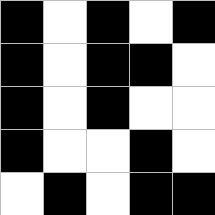[["black", "white", "black", "white", "black"], ["black", "white", "black", "black", "white"], ["black", "white", "black", "white", "white"], ["black", "white", "white", "black", "white"], ["white", "black", "white", "black", "black"]]